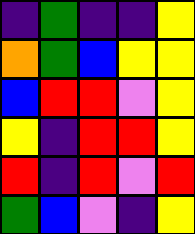[["indigo", "green", "indigo", "indigo", "yellow"], ["orange", "green", "blue", "yellow", "yellow"], ["blue", "red", "red", "violet", "yellow"], ["yellow", "indigo", "red", "red", "yellow"], ["red", "indigo", "red", "violet", "red"], ["green", "blue", "violet", "indigo", "yellow"]]